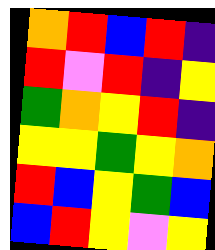[["orange", "red", "blue", "red", "indigo"], ["red", "violet", "red", "indigo", "yellow"], ["green", "orange", "yellow", "red", "indigo"], ["yellow", "yellow", "green", "yellow", "orange"], ["red", "blue", "yellow", "green", "blue"], ["blue", "red", "yellow", "violet", "yellow"]]